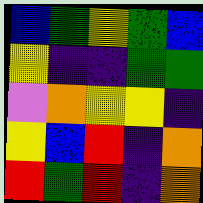[["blue", "green", "yellow", "green", "blue"], ["yellow", "indigo", "indigo", "green", "green"], ["violet", "orange", "yellow", "yellow", "indigo"], ["yellow", "blue", "red", "indigo", "orange"], ["red", "green", "red", "indigo", "orange"]]